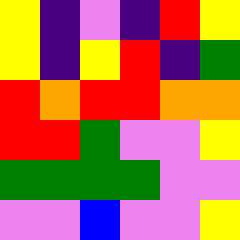[["yellow", "indigo", "violet", "indigo", "red", "yellow"], ["yellow", "indigo", "yellow", "red", "indigo", "green"], ["red", "orange", "red", "red", "orange", "orange"], ["red", "red", "green", "violet", "violet", "yellow"], ["green", "green", "green", "green", "violet", "violet"], ["violet", "violet", "blue", "violet", "violet", "yellow"]]